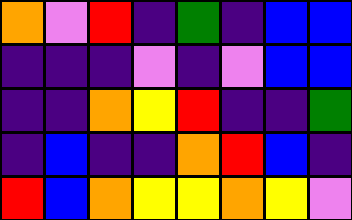[["orange", "violet", "red", "indigo", "green", "indigo", "blue", "blue"], ["indigo", "indigo", "indigo", "violet", "indigo", "violet", "blue", "blue"], ["indigo", "indigo", "orange", "yellow", "red", "indigo", "indigo", "green"], ["indigo", "blue", "indigo", "indigo", "orange", "red", "blue", "indigo"], ["red", "blue", "orange", "yellow", "yellow", "orange", "yellow", "violet"]]